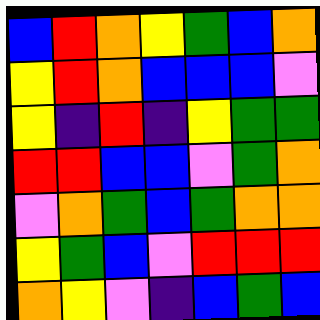[["blue", "red", "orange", "yellow", "green", "blue", "orange"], ["yellow", "red", "orange", "blue", "blue", "blue", "violet"], ["yellow", "indigo", "red", "indigo", "yellow", "green", "green"], ["red", "red", "blue", "blue", "violet", "green", "orange"], ["violet", "orange", "green", "blue", "green", "orange", "orange"], ["yellow", "green", "blue", "violet", "red", "red", "red"], ["orange", "yellow", "violet", "indigo", "blue", "green", "blue"]]